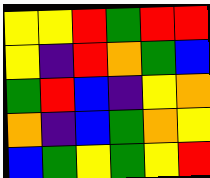[["yellow", "yellow", "red", "green", "red", "red"], ["yellow", "indigo", "red", "orange", "green", "blue"], ["green", "red", "blue", "indigo", "yellow", "orange"], ["orange", "indigo", "blue", "green", "orange", "yellow"], ["blue", "green", "yellow", "green", "yellow", "red"]]